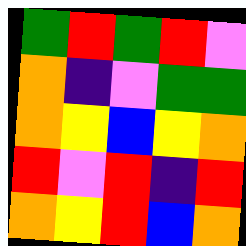[["green", "red", "green", "red", "violet"], ["orange", "indigo", "violet", "green", "green"], ["orange", "yellow", "blue", "yellow", "orange"], ["red", "violet", "red", "indigo", "red"], ["orange", "yellow", "red", "blue", "orange"]]